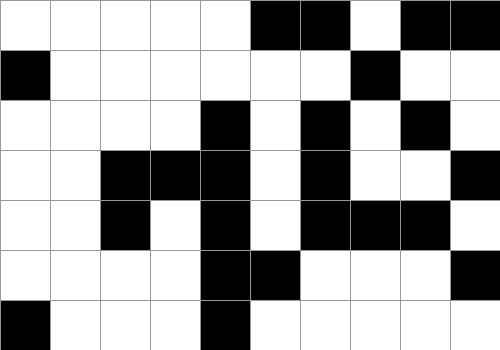[["white", "white", "white", "white", "white", "black", "black", "white", "black", "black"], ["black", "white", "white", "white", "white", "white", "white", "black", "white", "white"], ["white", "white", "white", "white", "black", "white", "black", "white", "black", "white"], ["white", "white", "black", "black", "black", "white", "black", "white", "white", "black"], ["white", "white", "black", "white", "black", "white", "black", "black", "black", "white"], ["white", "white", "white", "white", "black", "black", "white", "white", "white", "black"], ["black", "white", "white", "white", "black", "white", "white", "white", "white", "white"]]